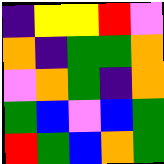[["indigo", "yellow", "yellow", "red", "violet"], ["orange", "indigo", "green", "green", "orange"], ["violet", "orange", "green", "indigo", "orange"], ["green", "blue", "violet", "blue", "green"], ["red", "green", "blue", "orange", "green"]]